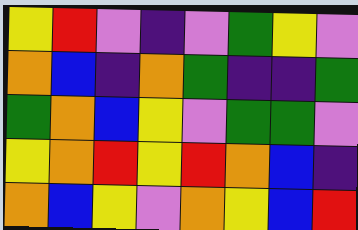[["yellow", "red", "violet", "indigo", "violet", "green", "yellow", "violet"], ["orange", "blue", "indigo", "orange", "green", "indigo", "indigo", "green"], ["green", "orange", "blue", "yellow", "violet", "green", "green", "violet"], ["yellow", "orange", "red", "yellow", "red", "orange", "blue", "indigo"], ["orange", "blue", "yellow", "violet", "orange", "yellow", "blue", "red"]]